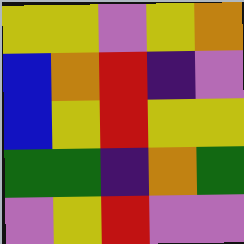[["yellow", "yellow", "violet", "yellow", "orange"], ["blue", "orange", "red", "indigo", "violet"], ["blue", "yellow", "red", "yellow", "yellow"], ["green", "green", "indigo", "orange", "green"], ["violet", "yellow", "red", "violet", "violet"]]